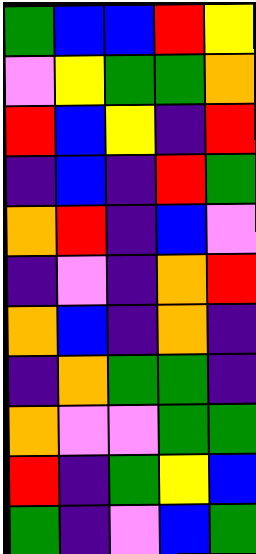[["green", "blue", "blue", "red", "yellow"], ["violet", "yellow", "green", "green", "orange"], ["red", "blue", "yellow", "indigo", "red"], ["indigo", "blue", "indigo", "red", "green"], ["orange", "red", "indigo", "blue", "violet"], ["indigo", "violet", "indigo", "orange", "red"], ["orange", "blue", "indigo", "orange", "indigo"], ["indigo", "orange", "green", "green", "indigo"], ["orange", "violet", "violet", "green", "green"], ["red", "indigo", "green", "yellow", "blue"], ["green", "indigo", "violet", "blue", "green"]]